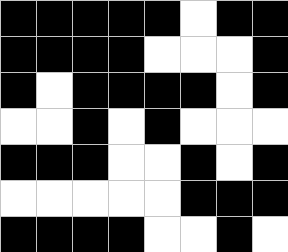[["black", "black", "black", "black", "black", "white", "black", "black"], ["black", "black", "black", "black", "white", "white", "white", "black"], ["black", "white", "black", "black", "black", "black", "white", "black"], ["white", "white", "black", "white", "black", "white", "white", "white"], ["black", "black", "black", "white", "white", "black", "white", "black"], ["white", "white", "white", "white", "white", "black", "black", "black"], ["black", "black", "black", "black", "white", "white", "black", "white"]]